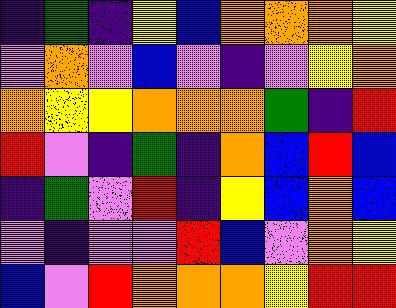[["indigo", "green", "indigo", "yellow", "blue", "orange", "orange", "orange", "yellow"], ["violet", "orange", "violet", "blue", "violet", "indigo", "violet", "yellow", "orange"], ["orange", "yellow", "yellow", "orange", "orange", "orange", "green", "indigo", "red"], ["red", "violet", "indigo", "green", "indigo", "orange", "blue", "red", "blue"], ["indigo", "green", "violet", "red", "indigo", "yellow", "blue", "orange", "blue"], ["violet", "indigo", "violet", "violet", "red", "blue", "violet", "orange", "yellow"], ["blue", "violet", "red", "orange", "orange", "orange", "yellow", "red", "red"]]